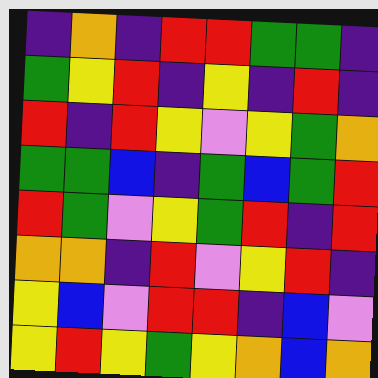[["indigo", "orange", "indigo", "red", "red", "green", "green", "indigo"], ["green", "yellow", "red", "indigo", "yellow", "indigo", "red", "indigo"], ["red", "indigo", "red", "yellow", "violet", "yellow", "green", "orange"], ["green", "green", "blue", "indigo", "green", "blue", "green", "red"], ["red", "green", "violet", "yellow", "green", "red", "indigo", "red"], ["orange", "orange", "indigo", "red", "violet", "yellow", "red", "indigo"], ["yellow", "blue", "violet", "red", "red", "indigo", "blue", "violet"], ["yellow", "red", "yellow", "green", "yellow", "orange", "blue", "orange"]]